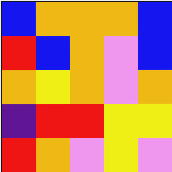[["blue", "orange", "orange", "orange", "blue"], ["red", "blue", "orange", "violet", "blue"], ["orange", "yellow", "orange", "violet", "orange"], ["indigo", "red", "red", "yellow", "yellow"], ["red", "orange", "violet", "yellow", "violet"]]